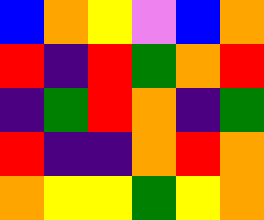[["blue", "orange", "yellow", "violet", "blue", "orange"], ["red", "indigo", "red", "green", "orange", "red"], ["indigo", "green", "red", "orange", "indigo", "green"], ["red", "indigo", "indigo", "orange", "red", "orange"], ["orange", "yellow", "yellow", "green", "yellow", "orange"]]